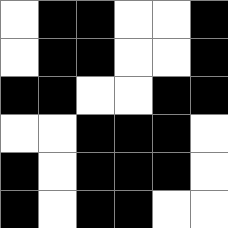[["white", "black", "black", "white", "white", "black"], ["white", "black", "black", "white", "white", "black"], ["black", "black", "white", "white", "black", "black"], ["white", "white", "black", "black", "black", "white"], ["black", "white", "black", "black", "black", "white"], ["black", "white", "black", "black", "white", "white"]]